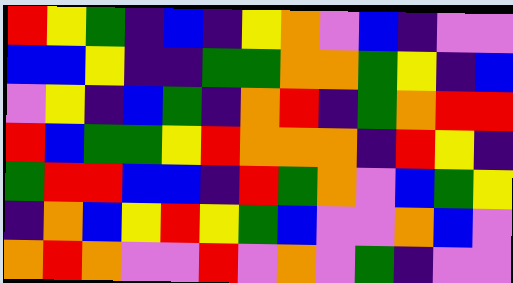[["red", "yellow", "green", "indigo", "blue", "indigo", "yellow", "orange", "violet", "blue", "indigo", "violet", "violet"], ["blue", "blue", "yellow", "indigo", "indigo", "green", "green", "orange", "orange", "green", "yellow", "indigo", "blue"], ["violet", "yellow", "indigo", "blue", "green", "indigo", "orange", "red", "indigo", "green", "orange", "red", "red"], ["red", "blue", "green", "green", "yellow", "red", "orange", "orange", "orange", "indigo", "red", "yellow", "indigo"], ["green", "red", "red", "blue", "blue", "indigo", "red", "green", "orange", "violet", "blue", "green", "yellow"], ["indigo", "orange", "blue", "yellow", "red", "yellow", "green", "blue", "violet", "violet", "orange", "blue", "violet"], ["orange", "red", "orange", "violet", "violet", "red", "violet", "orange", "violet", "green", "indigo", "violet", "violet"]]